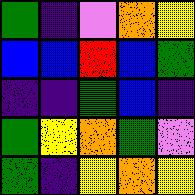[["green", "indigo", "violet", "orange", "yellow"], ["blue", "blue", "red", "blue", "green"], ["indigo", "indigo", "green", "blue", "indigo"], ["green", "yellow", "orange", "green", "violet"], ["green", "indigo", "yellow", "orange", "yellow"]]